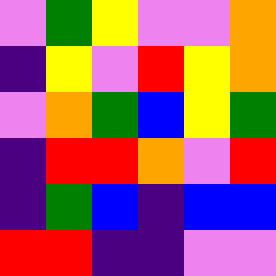[["violet", "green", "yellow", "violet", "violet", "orange"], ["indigo", "yellow", "violet", "red", "yellow", "orange"], ["violet", "orange", "green", "blue", "yellow", "green"], ["indigo", "red", "red", "orange", "violet", "red"], ["indigo", "green", "blue", "indigo", "blue", "blue"], ["red", "red", "indigo", "indigo", "violet", "violet"]]